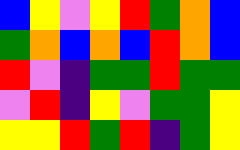[["blue", "yellow", "violet", "yellow", "red", "green", "orange", "blue"], ["green", "orange", "blue", "orange", "blue", "red", "orange", "blue"], ["red", "violet", "indigo", "green", "green", "red", "green", "green"], ["violet", "red", "indigo", "yellow", "violet", "green", "green", "yellow"], ["yellow", "yellow", "red", "green", "red", "indigo", "green", "yellow"]]